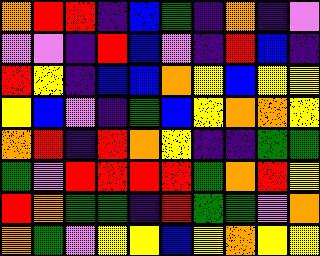[["orange", "red", "red", "indigo", "blue", "green", "indigo", "orange", "indigo", "violet"], ["violet", "violet", "indigo", "red", "blue", "violet", "indigo", "red", "blue", "indigo"], ["red", "yellow", "indigo", "blue", "blue", "orange", "yellow", "blue", "yellow", "yellow"], ["yellow", "blue", "violet", "indigo", "green", "blue", "yellow", "orange", "orange", "yellow"], ["orange", "red", "indigo", "red", "orange", "yellow", "indigo", "indigo", "green", "green"], ["green", "violet", "red", "red", "red", "red", "green", "orange", "red", "yellow"], ["red", "orange", "green", "green", "indigo", "red", "green", "green", "violet", "orange"], ["orange", "green", "violet", "yellow", "yellow", "blue", "yellow", "orange", "yellow", "yellow"]]